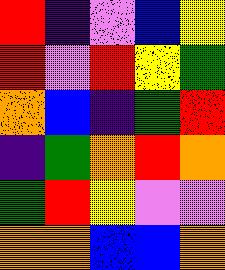[["red", "indigo", "violet", "blue", "yellow"], ["red", "violet", "red", "yellow", "green"], ["orange", "blue", "indigo", "green", "red"], ["indigo", "green", "orange", "red", "orange"], ["green", "red", "yellow", "violet", "violet"], ["orange", "orange", "blue", "blue", "orange"]]